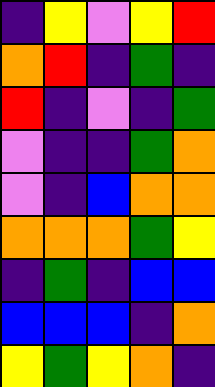[["indigo", "yellow", "violet", "yellow", "red"], ["orange", "red", "indigo", "green", "indigo"], ["red", "indigo", "violet", "indigo", "green"], ["violet", "indigo", "indigo", "green", "orange"], ["violet", "indigo", "blue", "orange", "orange"], ["orange", "orange", "orange", "green", "yellow"], ["indigo", "green", "indigo", "blue", "blue"], ["blue", "blue", "blue", "indigo", "orange"], ["yellow", "green", "yellow", "orange", "indigo"]]